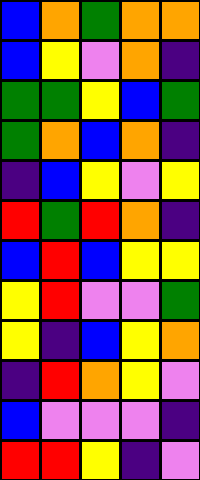[["blue", "orange", "green", "orange", "orange"], ["blue", "yellow", "violet", "orange", "indigo"], ["green", "green", "yellow", "blue", "green"], ["green", "orange", "blue", "orange", "indigo"], ["indigo", "blue", "yellow", "violet", "yellow"], ["red", "green", "red", "orange", "indigo"], ["blue", "red", "blue", "yellow", "yellow"], ["yellow", "red", "violet", "violet", "green"], ["yellow", "indigo", "blue", "yellow", "orange"], ["indigo", "red", "orange", "yellow", "violet"], ["blue", "violet", "violet", "violet", "indigo"], ["red", "red", "yellow", "indigo", "violet"]]